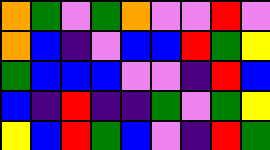[["orange", "green", "violet", "green", "orange", "violet", "violet", "red", "violet"], ["orange", "blue", "indigo", "violet", "blue", "blue", "red", "green", "yellow"], ["green", "blue", "blue", "blue", "violet", "violet", "indigo", "red", "blue"], ["blue", "indigo", "red", "indigo", "indigo", "green", "violet", "green", "yellow"], ["yellow", "blue", "red", "green", "blue", "violet", "indigo", "red", "green"]]